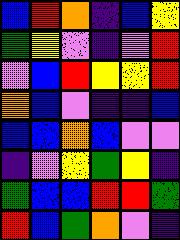[["blue", "red", "orange", "indigo", "blue", "yellow"], ["green", "yellow", "violet", "indigo", "violet", "red"], ["violet", "blue", "red", "yellow", "yellow", "red"], ["orange", "blue", "violet", "indigo", "indigo", "blue"], ["blue", "blue", "orange", "blue", "violet", "violet"], ["indigo", "violet", "yellow", "green", "yellow", "indigo"], ["green", "blue", "blue", "red", "red", "green"], ["red", "blue", "green", "orange", "violet", "indigo"]]